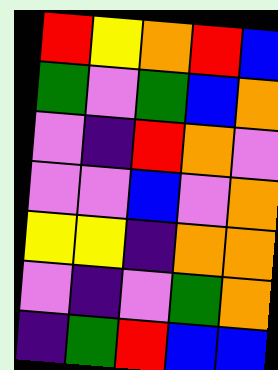[["red", "yellow", "orange", "red", "blue"], ["green", "violet", "green", "blue", "orange"], ["violet", "indigo", "red", "orange", "violet"], ["violet", "violet", "blue", "violet", "orange"], ["yellow", "yellow", "indigo", "orange", "orange"], ["violet", "indigo", "violet", "green", "orange"], ["indigo", "green", "red", "blue", "blue"]]